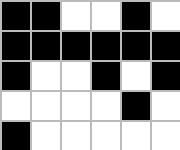[["black", "black", "white", "white", "black", "white"], ["black", "black", "black", "black", "black", "black"], ["black", "white", "white", "black", "white", "black"], ["white", "white", "white", "white", "black", "white"], ["black", "white", "white", "white", "white", "white"]]